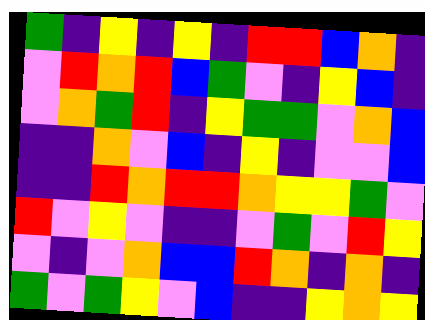[["green", "indigo", "yellow", "indigo", "yellow", "indigo", "red", "red", "blue", "orange", "indigo"], ["violet", "red", "orange", "red", "blue", "green", "violet", "indigo", "yellow", "blue", "indigo"], ["violet", "orange", "green", "red", "indigo", "yellow", "green", "green", "violet", "orange", "blue"], ["indigo", "indigo", "orange", "violet", "blue", "indigo", "yellow", "indigo", "violet", "violet", "blue"], ["indigo", "indigo", "red", "orange", "red", "red", "orange", "yellow", "yellow", "green", "violet"], ["red", "violet", "yellow", "violet", "indigo", "indigo", "violet", "green", "violet", "red", "yellow"], ["violet", "indigo", "violet", "orange", "blue", "blue", "red", "orange", "indigo", "orange", "indigo"], ["green", "violet", "green", "yellow", "violet", "blue", "indigo", "indigo", "yellow", "orange", "yellow"]]